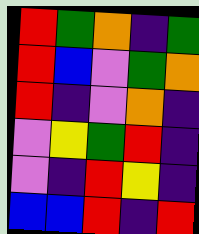[["red", "green", "orange", "indigo", "green"], ["red", "blue", "violet", "green", "orange"], ["red", "indigo", "violet", "orange", "indigo"], ["violet", "yellow", "green", "red", "indigo"], ["violet", "indigo", "red", "yellow", "indigo"], ["blue", "blue", "red", "indigo", "red"]]